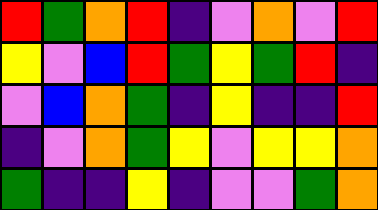[["red", "green", "orange", "red", "indigo", "violet", "orange", "violet", "red"], ["yellow", "violet", "blue", "red", "green", "yellow", "green", "red", "indigo"], ["violet", "blue", "orange", "green", "indigo", "yellow", "indigo", "indigo", "red"], ["indigo", "violet", "orange", "green", "yellow", "violet", "yellow", "yellow", "orange"], ["green", "indigo", "indigo", "yellow", "indigo", "violet", "violet", "green", "orange"]]